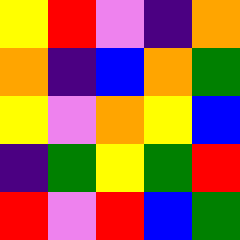[["yellow", "red", "violet", "indigo", "orange"], ["orange", "indigo", "blue", "orange", "green"], ["yellow", "violet", "orange", "yellow", "blue"], ["indigo", "green", "yellow", "green", "red"], ["red", "violet", "red", "blue", "green"]]